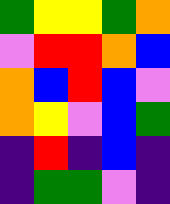[["green", "yellow", "yellow", "green", "orange"], ["violet", "red", "red", "orange", "blue"], ["orange", "blue", "red", "blue", "violet"], ["orange", "yellow", "violet", "blue", "green"], ["indigo", "red", "indigo", "blue", "indigo"], ["indigo", "green", "green", "violet", "indigo"]]